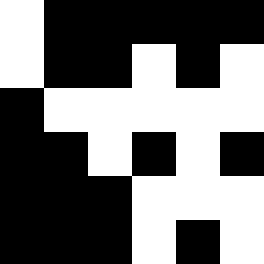[["white", "black", "black", "black", "black", "black"], ["white", "black", "black", "white", "black", "white"], ["black", "white", "white", "white", "white", "white"], ["black", "black", "white", "black", "white", "black"], ["black", "black", "black", "white", "white", "white"], ["black", "black", "black", "white", "black", "white"]]